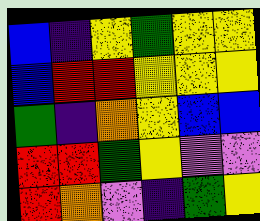[["blue", "indigo", "yellow", "green", "yellow", "yellow"], ["blue", "red", "red", "yellow", "yellow", "yellow"], ["green", "indigo", "orange", "yellow", "blue", "blue"], ["red", "red", "green", "yellow", "violet", "violet"], ["red", "orange", "violet", "indigo", "green", "yellow"]]